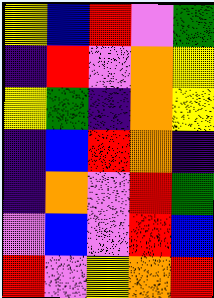[["yellow", "blue", "red", "violet", "green"], ["indigo", "red", "violet", "orange", "yellow"], ["yellow", "green", "indigo", "orange", "yellow"], ["indigo", "blue", "red", "orange", "indigo"], ["indigo", "orange", "violet", "red", "green"], ["violet", "blue", "violet", "red", "blue"], ["red", "violet", "yellow", "orange", "red"]]